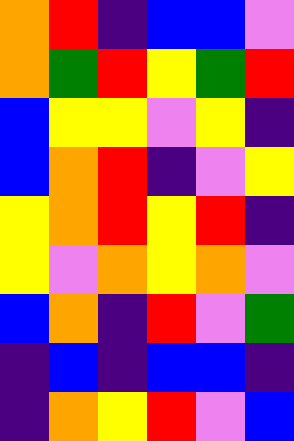[["orange", "red", "indigo", "blue", "blue", "violet"], ["orange", "green", "red", "yellow", "green", "red"], ["blue", "yellow", "yellow", "violet", "yellow", "indigo"], ["blue", "orange", "red", "indigo", "violet", "yellow"], ["yellow", "orange", "red", "yellow", "red", "indigo"], ["yellow", "violet", "orange", "yellow", "orange", "violet"], ["blue", "orange", "indigo", "red", "violet", "green"], ["indigo", "blue", "indigo", "blue", "blue", "indigo"], ["indigo", "orange", "yellow", "red", "violet", "blue"]]